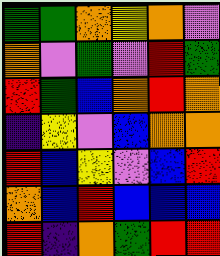[["green", "green", "orange", "yellow", "orange", "violet"], ["orange", "violet", "green", "violet", "red", "green"], ["red", "green", "blue", "orange", "red", "orange"], ["indigo", "yellow", "violet", "blue", "orange", "orange"], ["red", "blue", "yellow", "violet", "blue", "red"], ["orange", "blue", "red", "blue", "blue", "blue"], ["red", "indigo", "orange", "green", "red", "red"]]